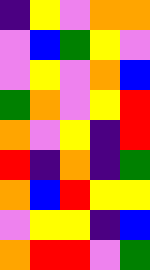[["indigo", "yellow", "violet", "orange", "orange"], ["violet", "blue", "green", "yellow", "violet"], ["violet", "yellow", "violet", "orange", "blue"], ["green", "orange", "violet", "yellow", "red"], ["orange", "violet", "yellow", "indigo", "red"], ["red", "indigo", "orange", "indigo", "green"], ["orange", "blue", "red", "yellow", "yellow"], ["violet", "yellow", "yellow", "indigo", "blue"], ["orange", "red", "red", "violet", "green"]]